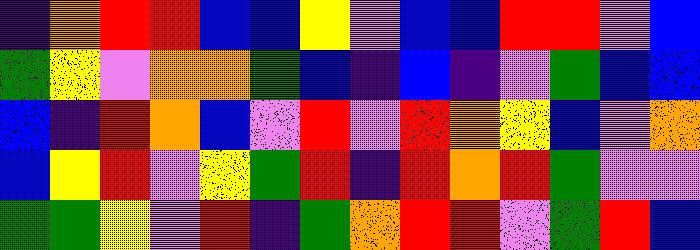[["indigo", "orange", "red", "red", "blue", "blue", "yellow", "violet", "blue", "blue", "red", "red", "violet", "blue"], ["green", "yellow", "violet", "orange", "orange", "green", "blue", "indigo", "blue", "indigo", "violet", "green", "blue", "blue"], ["blue", "indigo", "red", "orange", "blue", "violet", "red", "violet", "red", "orange", "yellow", "blue", "violet", "orange"], ["blue", "yellow", "red", "violet", "yellow", "green", "red", "indigo", "red", "orange", "red", "green", "violet", "violet"], ["green", "green", "yellow", "violet", "red", "indigo", "green", "orange", "red", "red", "violet", "green", "red", "blue"]]